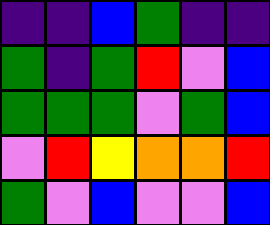[["indigo", "indigo", "blue", "green", "indigo", "indigo"], ["green", "indigo", "green", "red", "violet", "blue"], ["green", "green", "green", "violet", "green", "blue"], ["violet", "red", "yellow", "orange", "orange", "red"], ["green", "violet", "blue", "violet", "violet", "blue"]]